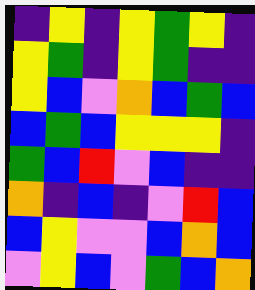[["indigo", "yellow", "indigo", "yellow", "green", "yellow", "indigo"], ["yellow", "green", "indigo", "yellow", "green", "indigo", "indigo"], ["yellow", "blue", "violet", "orange", "blue", "green", "blue"], ["blue", "green", "blue", "yellow", "yellow", "yellow", "indigo"], ["green", "blue", "red", "violet", "blue", "indigo", "indigo"], ["orange", "indigo", "blue", "indigo", "violet", "red", "blue"], ["blue", "yellow", "violet", "violet", "blue", "orange", "blue"], ["violet", "yellow", "blue", "violet", "green", "blue", "orange"]]